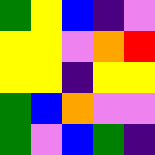[["green", "yellow", "blue", "indigo", "violet"], ["yellow", "yellow", "violet", "orange", "red"], ["yellow", "yellow", "indigo", "yellow", "yellow"], ["green", "blue", "orange", "violet", "violet"], ["green", "violet", "blue", "green", "indigo"]]